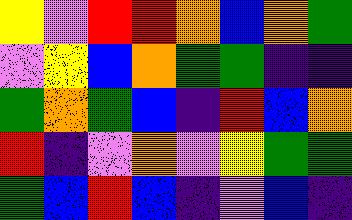[["yellow", "violet", "red", "red", "orange", "blue", "orange", "green"], ["violet", "yellow", "blue", "orange", "green", "green", "indigo", "indigo"], ["green", "orange", "green", "blue", "indigo", "red", "blue", "orange"], ["red", "indigo", "violet", "orange", "violet", "yellow", "green", "green"], ["green", "blue", "red", "blue", "indigo", "violet", "blue", "indigo"]]